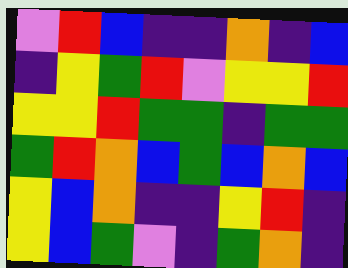[["violet", "red", "blue", "indigo", "indigo", "orange", "indigo", "blue"], ["indigo", "yellow", "green", "red", "violet", "yellow", "yellow", "red"], ["yellow", "yellow", "red", "green", "green", "indigo", "green", "green"], ["green", "red", "orange", "blue", "green", "blue", "orange", "blue"], ["yellow", "blue", "orange", "indigo", "indigo", "yellow", "red", "indigo"], ["yellow", "blue", "green", "violet", "indigo", "green", "orange", "indigo"]]